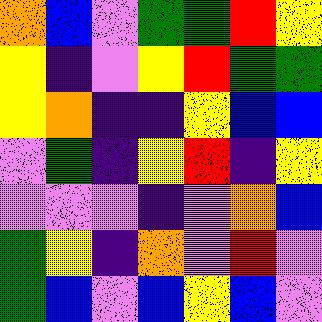[["orange", "blue", "violet", "green", "green", "red", "yellow"], ["yellow", "indigo", "violet", "yellow", "red", "green", "green"], ["yellow", "orange", "indigo", "indigo", "yellow", "blue", "blue"], ["violet", "green", "indigo", "yellow", "red", "indigo", "yellow"], ["violet", "violet", "violet", "indigo", "violet", "orange", "blue"], ["green", "yellow", "indigo", "orange", "violet", "red", "violet"], ["green", "blue", "violet", "blue", "yellow", "blue", "violet"]]